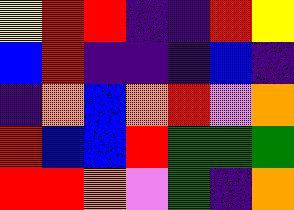[["yellow", "red", "red", "indigo", "indigo", "red", "yellow"], ["blue", "red", "indigo", "indigo", "indigo", "blue", "indigo"], ["indigo", "orange", "blue", "orange", "red", "violet", "orange"], ["red", "blue", "blue", "red", "green", "green", "green"], ["red", "red", "orange", "violet", "green", "indigo", "orange"]]